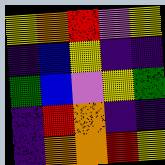[["yellow", "orange", "red", "violet", "yellow"], ["indigo", "blue", "yellow", "indigo", "indigo"], ["green", "blue", "violet", "yellow", "green"], ["indigo", "red", "orange", "indigo", "indigo"], ["indigo", "orange", "orange", "red", "yellow"]]